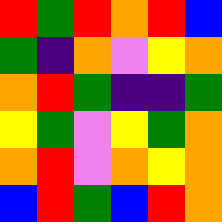[["red", "green", "red", "orange", "red", "blue"], ["green", "indigo", "orange", "violet", "yellow", "orange"], ["orange", "red", "green", "indigo", "indigo", "green"], ["yellow", "green", "violet", "yellow", "green", "orange"], ["orange", "red", "violet", "orange", "yellow", "orange"], ["blue", "red", "green", "blue", "red", "orange"]]